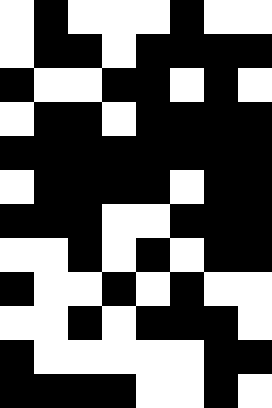[["white", "black", "white", "white", "white", "black", "white", "white"], ["white", "black", "black", "white", "black", "black", "black", "black"], ["black", "white", "white", "black", "black", "white", "black", "white"], ["white", "black", "black", "white", "black", "black", "black", "black"], ["black", "black", "black", "black", "black", "black", "black", "black"], ["white", "black", "black", "black", "black", "white", "black", "black"], ["black", "black", "black", "white", "white", "black", "black", "black"], ["white", "white", "black", "white", "black", "white", "black", "black"], ["black", "white", "white", "black", "white", "black", "white", "white"], ["white", "white", "black", "white", "black", "black", "black", "white"], ["black", "white", "white", "white", "white", "white", "black", "black"], ["black", "black", "black", "black", "white", "white", "black", "white"]]